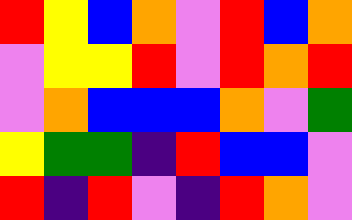[["red", "yellow", "blue", "orange", "violet", "red", "blue", "orange"], ["violet", "yellow", "yellow", "red", "violet", "red", "orange", "red"], ["violet", "orange", "blue", "blue", "blue", "orange", "violet", "green"], ["yellow", "green", "green", "indigo", "red", "blue", "blue", "violet"], ["red", "indigo", "red", "violet", "indigo", "red", "orange", "violet"]]